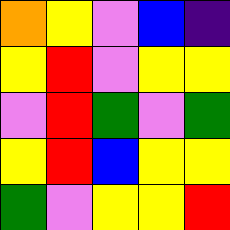[["orange", "yellow", "violet", "blue", "indigo"], ["yellow", "red", "violet", "yellow", "yellow"], ["violet", "red", "green", "violet", "green"], ["yellow", "red", "blue", "yellow", "yellow"], ["green", "violet", "yellow", "yellow", "red"]]